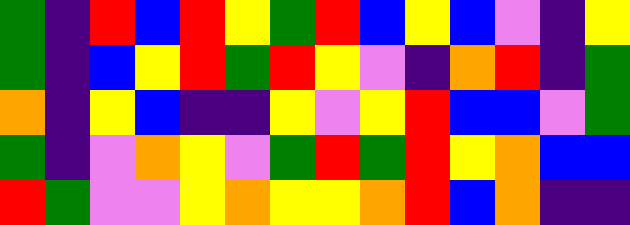[["green", "indigo", "red", "blue", "red", "yellow", "green", "red", "blue", "yellow", "blue", "violet", "indigo", "yellow"], ["green", "indigo", "blue", "yellow", "red", "green", "red", "yellow", "violet", "indigo", "orange", "red", "indigo", "green"], ["orange", "indigo", "yellow", "blue", "indigo", "indigo", "yellow", "violet", "yellow", "red", "blue", "blue", "violet", "green"], ["green", "indigo", "violet", "orange", "yellow", "violet", "green", "red", "green", "red", "yellow", "orange", "blue", "blue"], ["red", "green", "violet", "violet", "yellow", "orange", "yellow", "yellow", "orange", "red", "blue", "orange", "indigo", "indigo"]]